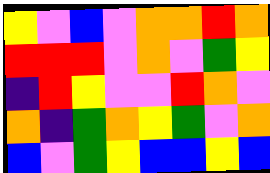[["yellow", "violet", "blue", "violet", "orange", "orange", "red", "orange"], ["red", "red", "red", "violet", "orange", "violet", "green", "yellow"], ["indigo", "red", "yellow", "violet", "violet", "red", "orange", "violet"], ["orange", "indigo", "green", "orange", "yellow", "green", "violet", "orange"], ["blue", "violet", "green", "yellow", "blue", "blue", "yellow", "blue"]]